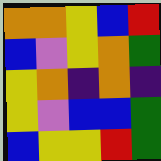[["orange", "orange", "yellow", "blue", "red"], ["blue", "violet", "yellow", "orange", "green"], ["yellow", "orange", "indigo", "orange", "indigo"], ["yellow", "violet", "blue", "blue", "green"], ["blue", "yellow", "yellow", "red", "green"]]